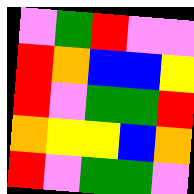[["violet", "green", "red", "violet", "violet"], ["red", "orange", "blue", "blue", "yellow"], ["red", "violet", "green", "green", "red"], ["orange", "yellow", "yellow", "blue", "orange"], ["red", "violet", "green", "green", "violet"]]